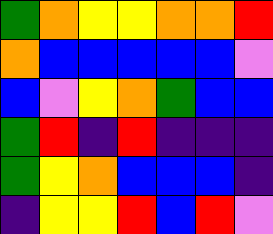[["green", "orange", "yellow", "yellow", "orange", "orange", "red"], ["orange", "blue", "blue", "blue", "blue", "blue", "violet"], ["blue", "violet", "yellow", "orange", "green", "blue", "blue"], ["green", "red", "indigo", "red", "indigo", "indigo", "indigo"], ["green", "yellow", "orange", "blue", "blue", "blue", "indigo"], ["indigo", "yellow", "yellow", "red", "blue", "red", "violet"]]